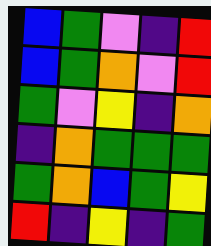[["blue", "green", "violet", "indigo", "red"], ["blue", "green", "orange", "violet", "red"], ["green", "violet", "yellow", "indigo", "orange"], ["indigo", "orange", "green", "green", "green"], ["green", "orange", "blue", "green", "yellow"], ["red", "indigo", "yellow", "indigo", "green"]]